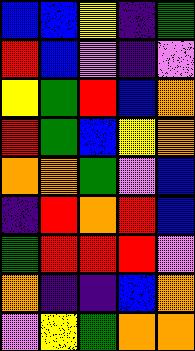[["blue", "blue", "yellow", "indigo", "green"], ["red", "blue", "violet", "indigo", "violet"], ["yellow", "green", "red", "blue", "orange"], ["red", "green", "blue", "yellow", "orange"], ["orange", "orange", "green", "violet", "blue"], ["indigo", "red", "orange", "red", "blue"], ["green", "red", "red", "red", "violet"], ["orange", "indigo", "indigo", "blue", "orange"], ["violet", "yellow", "green", "orange", "orange"]]